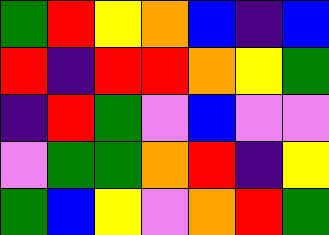[["green", "red", "yellow", "orange", "blue", "indigo", "blue"], ["red", "indigo", "red", "red", "orange", "yellow", "green"], ["indigo", "red", "green", "violet", "blue", "violet", "violet"], ["violet", "green", "green", "orange", "red", "indigo", "yellow"], ["green", "blue", "yellow", "violet", "orange", "red", "green"]]